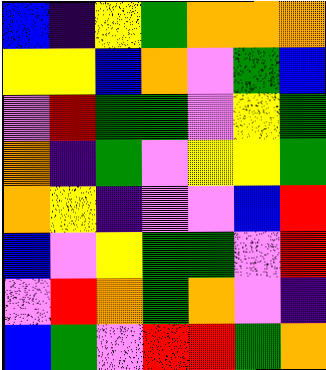[["blue", "indigo", "yellow", "green", "orange", "orange", "orange"], ["yellow", "yellow", "blue", "orange", "violet", "green", "blue"], ["violet", "red", "green", "green", "violet", "yellow", "green"], ["orange", "indigo", "green", "violet", "yellow", "yellow", "green"], ["orange", "yellow", "indigo", "violet", "violet", "blue", "red"], ["blue", "violet", "yellow", "green", "green", "violet", "red"], ["violet", "red", "orange", "green", "orange", "violet", "indigo"], ["blue", "green", "violet", "red", "red", "green", "orange"]]